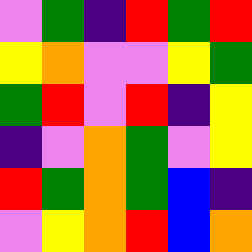[["violet", "green", "indigo", "red", "green", "red"], ["yellow", "orange", "violet", "violet", "yellow", "green"], ["green", "red", "violet", "red", "indigo", "yellow"], ["indigo", "violet", "orange", "green", "violet", "yellow"], ["red", "green", "orange", "green", "blue", "indigo"], ["violet", "yellow", "orange", "red", "blue", "orange"]]